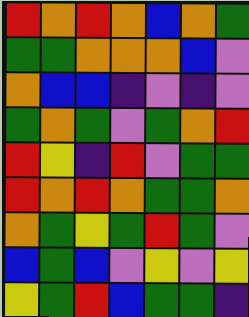[["red", "orange", "red", "orange", "blue", "orange", "green"], ["green", "green", "orange", "orange", "orange", "blue", "violet"], ["orange", "blue", "blue", "indigo", "violet", "indigo", "violet"], ["green", "orange", "green", "violet", "green", "orange", "red"], ["red", "yellow", "indigo", "red", "violet", "green", "green"], ["red", "orange", "red", "orange", "green", "green", "orange"], ["orange", "green", "yellow", "green", "red", "green", "violet"], ["blue", "green", "blue", "violet", "yellow", "violet", "yellow"], ["yellow", "green", "red", "blue", "green", "green", "indigo"]]